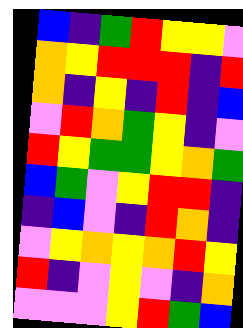[["blue", "indigo", "green", "red", "yellow", "yellow", "violet"], ["orange", "yellow", "red", "red", "red", "indigo", "red"], ["orange", "indigo", "yellow", "indigo", "red", "indigo", "blue"], ["violet", "red", "orange", "green", "yellow", "indigo", "violet"], ["red", "yellow", "green", "green", "yellow", "orange", "green"], ["blue", "green", "violet", "yellow", "red", "red", "indigo"], ["indigo", "blue", "violet", "indigo", "red", "orange", "indigo"], ["violet", "yellow", "orange", "yellow", "orange", "red", "yellow"], ["red", "indigo", "violet", "yellow", "violet", "indigo", "orange"], ["violet", "violet", "violet", "yellow", "red", "green", "blue"]]